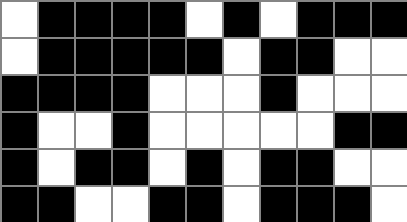[["white", "black", "black", "black", "black", "white", "black", "white", "black", "black", "black"], ["white", "black", "black", "black", "black", "black", "white", "black", "black", "white", "white"], ["black", "black", "black", "black", "white", "white", "white", "black", "white", "white", "white"], ["black", "white", "white", "black", "white", "white", "white", "white", "white", "black", "black"], ["black", "white", "black", "black", "white", "black", "white", "black", "black", "white", "white"], ["black", "black", "white", "white", "black", "black", "white", "black", "black", "black", "white"]]